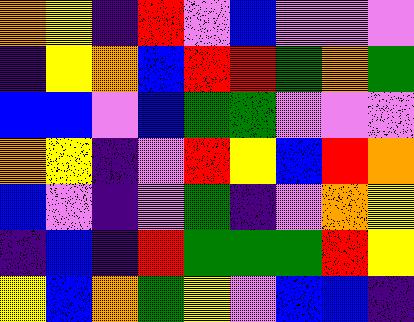[["orange", "yellow", "indigo", "red", "violet", "blue", "violet", "violet", "violet"], ["indigo", "yellow", "orange", "blue", "red", "red", "green", "orange", "green"], ["blue", "blue", "violet", "blue", "green", "green", "violet", "violet", "violet"], ["orange", "yellow", "indigo", "violet", "red", "yellow", "blue", "red", "orange"], ["blue", "violet", "indigo", "violet", "green", "indigo", "violet", "orange", "yellow"], ["indigo", "blue", "indigo", "red", "green", "green", "green", "red", "yellow"], ["yellow", "blue", "orange", "green", "yellow", "violet", "blue", "blue", "indigo"]]